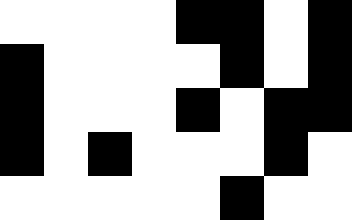[["white", "white", "white", "white", "black", "black", "white", "black"], ["black", "white", "white", "white", "white", "black", "white", "black"], ["black", "white", "white", "white", "black", "white", "black", "black"], ["black", "white", "black", "white", "white", "white", "black", "white"], ["white", "white", "white", "white", "white", "black", "white", "white"]]